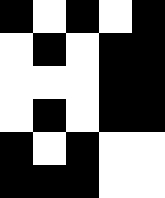[["black", "white", "black", "white", "black"], ["white", "black", "white", "black", "black"], ["white", "white", "white", "black", "black"], ["white", "black", "white", "black", "black"], ["black", "white", "black", "white", "white"], ["black", "black", "black", "white", "white"]]